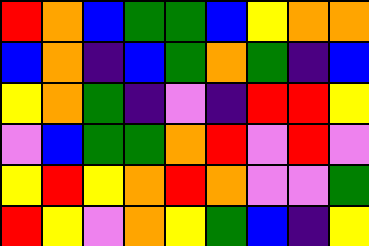[["red", "orange", "blue", "green", "green", "blue", "yellow", "orange", "orange"], ["blue", "orange", "indigo", "blue", "green", "orange", "green", "indigo", "blue"], ["yellow", "orange", "green", "indigo", "violet", "indigo", "red", "red", "yellow"], ["violet", "blue", "green", "green", "orange", "red", "violet", "red", "violet"], ["yellow", "red", "yellow", "orange", "red", "orange", "violet", "violet", "green"], ["red", "yellow", "violet", "orange", "yellow", "green", "blue", "indigo", "yellow"]]